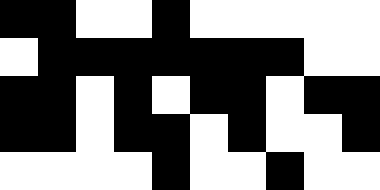[["black", "black", "white", "white", "black", "white", "white", "white", "white", "white"], ["white", "black", "black", "black", "black", "black", "black", "black", "white", "white"], ["black", "black", "white", "black", "white", "black", "black", "white", "black", "black"], ["black", "black", "white", "black", "black", "white", "black", "white", "white", "black"], ["white", "white", "white", "white", "black", "white", "white", "black", "white", "white"]]